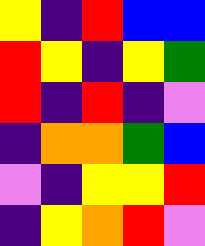[["yellow", "indigo", "red", "blue", "blue"], ["red", "yellow", "indigo", "yellow", "green"], ["red", "indigo", "red", "indigo", "violet"], ["indigo", "orange", "orange", "green", "blue"], ["violet", "indigo", "yellow", "yellow", "red"], ["indigo", "yellow", "orange", "red", "violet"]]